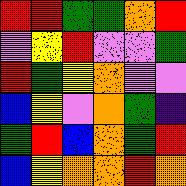[["red", "red", "green", "green", "orange", "red"], ["violet", "yellow", "red", "violet", "violet", "green"], ["red", "green", "yellow", "orange", "violet", "violet"], ["blue", "yellow", "violet", "orange", "green", "indigo"], ["green", "red", "blue", "orange", "green", "red"], ["blue", "yellow", "orange", "orange", "red", "orange"]]